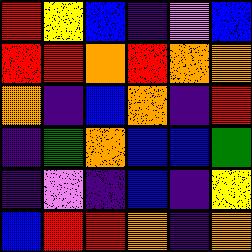[["red", "yellow", "blue", "indigo", "violet", "blue"], ["red", "red", "orange", "red", "orange", "orange"], ["orange", "indigo", "blue", "orange", "indigo", "red"], ["indigo", "green", "orange", "blue", "blue", "green"], ["indigo", "violet", "indigo", "blue", "indigo", "yellow"], ["blue", "red", "red", "orange", "indigo", "orange"]]